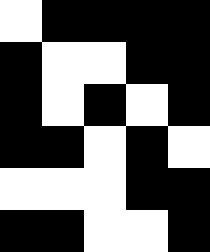[["white", "black", "black", "black", "black"], ["black", "white", "white", "black", "black"], ["black", "white", "black", "white", "black"], ["black", "black", "white", "black", "white"], ["white", "white", "white", "black", "black"], ["black", "black", "white", "white", "black"]]